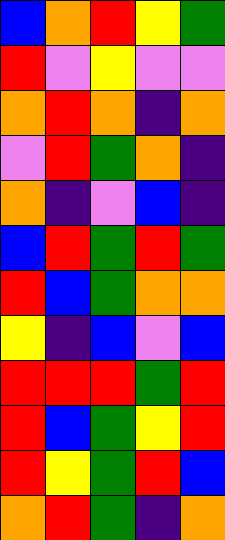[["blue", "orange", "red", "yellow", "green"], ["red", "violet", "yellow", "violet", "violet"], ["orange", "red", "orange", "indigo", "orange"], ["violet", "red", "green", "orange", "indigo"], ["orange", "indigo", "violet", "blue", "indigo"], ["blue", "red", "green", "red", "green"], ["red", "blue", "green", "orange", "orange"], ["yellow", "indigo", "blue", "violet", "blue"], ["red", "red", "red", "green", "red"], ["red", "blue", "green", "yellow", "red"], ["red", "yellow", "green", "red", "blue"], ["orange", "red", "green", "indigo", "orange"]]